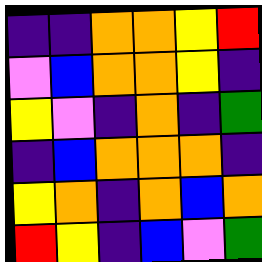[["indigo", "indigo", "orange", "orange", "yellow", "red"], ["violet", "blue", "orange", "orange", "yellow", "indigo"], ["yellow", "violet", "indigo", "orange", "indigo", "green"], ["indigo", "blue", "orange", "orange", "orange", "indigo"], ["yellow", "orange", "indigo", "orange", "blue", "orange"], ["red", "yellow", "indigo", "blue", "violet", "green"]]